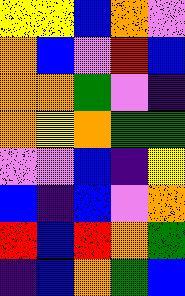[["yellow", "yellow", "blue", "orange", "violet"], ["orange", "blue", "violet", "red", "blue"], ["orange", "orange", "green", "violet", "indigo"], ["orange", "yellow", "orange", "green", "green"], ["violet", "violet", "blue", "indigo", "yellow"], ["blue", "indigo", "blue", "violet", "orange"], ["red", "blue", "red", "orange", "green"], ["indigo", "blue", "orange", "green", "blue"]]